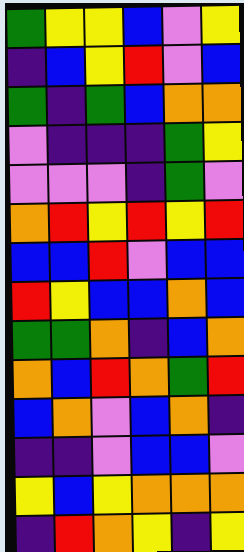[["green", "yellow", "yellow", "blue", "violet", "yellow"], ["indigo", "blue", "yellow", "red", "violet", "blue"], ["green", "indigo", "green", "blue", "orange", "orange"], ["violet", "indigo", "indigo", "indigo", "green", "yellow"], ["violet", "violet", "violet", "indigo", "green", "violet"], ["orange", "red", "yellow", "red", "yellow", "red"], ["blue", "blue", "red", "violet", "blue", "blue"], ["red", "yellow", "blue", "blue", "orange", "blue"], ["green", "green", "orange", "indigo", "blue", "orange"], ["orange", "blue", "red", "orange", "green", "red"], ["blue", "orange", "violet", "blue", "orange", "indigo"], ["indigo", "indigo", "violet", "blue", "blue", "violet"], ["yellow", "blue", "yellow", "orange", "orange", "orange"], ["indigo", "red", "orange", "yellow", "indigo", "yellow"]]